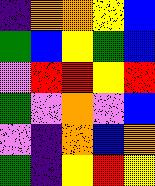[["indigo", "orange", "orange", "yellow", "blue"], ["green", "blue", "yellow", "green", "blue"], ["violet", "red", "red", "yellow", "red"], ["green", "violet", "orange", "violet", "blue"], ["violet", "indigo", "orange", "blue", "orange"], ["green", "indigo", "yellow", "red", "yellow"]]